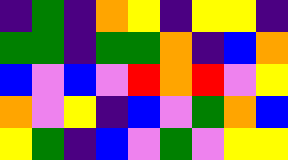[["indigo", "green", "indigo", "orange", "yellow", "indigo", "yellow", "yellow", "indigo"], ["green", "green", "indigo", "green", "green", "orange", "indigo", "blue", "orange"], ["blue", "violet", "blue", "violet", "red", "orange", "red", "violet", "yellow"], ["orange", "violet", "yellow", "indigo", "blue", "violet", "green", "orange", "blue"], ["yellow", "green", "indigo", "blue", "violet", "green", "violet", "yellow", "yellow"]]